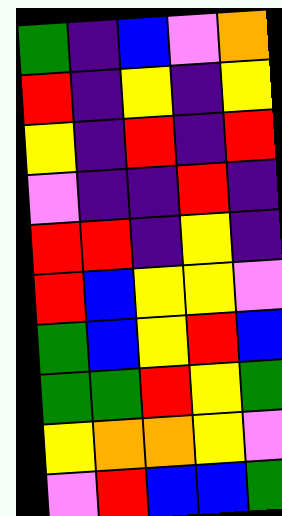[["green", "indigo", "blue", "violet", "orange"], ["red", "indigo", "yellow", "indigo", "yellow"], ["yellow", "indigo", "red", "indigo", "red"], ["violet", "indigo", "indigo", "red", "indigo"], ["red", "red", "indigo", "yellow", "indigo"], ["red", "blue", "yellow", "yellow", "violet"], ["green", "blue", "yellow", "red", "blue"], ["green", "green", "red", "yellow", "green"], ["yellow", "orange", "orange", "yellow", "violet"], ["violet", "red", "blue", "blue", "green"]]